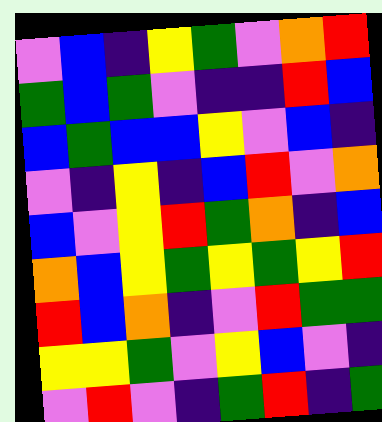[["violet", "blue", "indigo", "yellow", "green", "violet", "orange", "red"], ["green", "blue", "green", "violet", "indigo", "indigo", "red", "blue"], ["blue", "green", "blue", "blue", "yellow", "violet", "blue", "indigo"], ["violet", "indigo", "yellow", "indigo", "blue", "red", "violet", "orange"], ["blue", "violet", "yellow", "red", "green", "orange", "indigo", "blue"], ["orange", "blue", "yellow", "green", "yellow", "green", "yellow", "red"], ["red", "blue", "orange", "indigo", "violet", "red", "green", "green"], ["yellow", "yellow", "green", "violet", "yellow", "blue", "violet", "indigo"], ["violet", "red", "violet", "indigo", "green", "red", "indigo", "green"]]